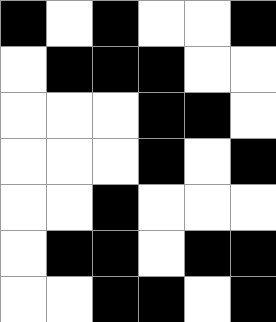[["black", "white", "black", "white", "white", "black"], ["white", "black", "black", "black", "white", "white"], ["white", "white", "white", "black", "black", "white"], ["white", "white", "white", "black", "white", "black"], ["white", "white", "black", "white", "white", "white"], ["white", "black", "black", "white", "black", "black"], ["white", "white", "black", "black", "white", "black"]]